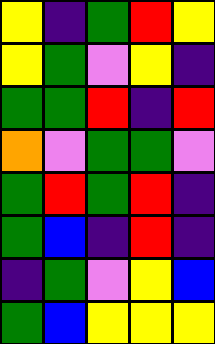[["yellow", "indigo", "green", "red", "yellow"], ["yellow", "green", "violet", "yellow", "indigo"], ["green", "green", "red", "indigo", "red"], ["orange", "violet", "green", "green", "violet"], ["green", "red", "green", "red", "indigo"], ["green", "blue", "indigo", "red", "indigo"], ["indigo", "green", "violet", "yellow", "blue"], ["green", "blue", "yellow", "yellow", "yellow"]]